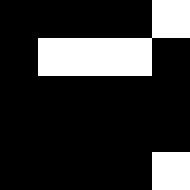[["black", "black", "black", "black", "white"], ["black", "white", "white", "white", "black"], ["black", "black", "black", "black", "black"], ["black", "black", "black", "black", "black"], ["black", "black", "black", "black", "white"]]